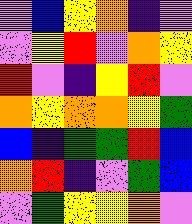[["violet", "blue", "yellow", "orange", "indigo", "violet"], ["violet", "yellow", "red", "violet", "orange", "yellow"], ["red", "violet", "indigo", "yellow", "red", "violet"], ["orange", "yellow", "orange", "orange", "yellow", "green"], ["blue", "indigo", "green", "green", "red", "blue"], ["orange", "red", "indigo", "violet", "green", "blue"], ["violet", "green", "yellow", "yellow", "orange", "violet"]]